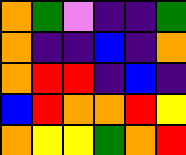[["orange", "green", "violet", "indigo", "indigo", "green"], ["orange", "indigo", "indigo", "blue", "indigo", "orange"], ["orange", "red", "red", "indigo", "blue", "indigo"], ["blue", "red", "orange", "orange", "red", "yellow"], ["orange", "yellow", "yellow", "green", "orange", "red"]]